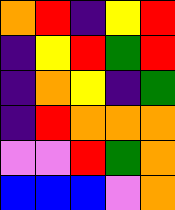[["orange", "red", "indigo", "yellow", "red"], ["indigo", "yellow", "red", "green", "red"], ["indigo", "orange", "yellow", "indigo", "green"], ["indigo", "red", "orange", "orange", "orange"], ["violet", "violet", "red", "green", "orange"], ["blue", "blue", "blue", "violet", "orange"]]